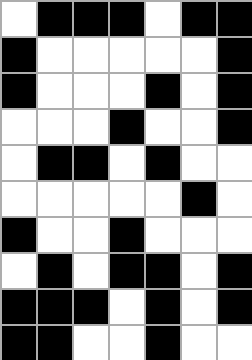[["white", "black", "black", "black", "white", "black", "black"], ["black", "white", "white", "white", "white", "white", "black"], ["black", "white", "white", "white", "black", "white", "black"], ["white", "white", "white", "black", "white", "white", "black"], ["white", "black", "black", "white", "black", "white", "white"], ["white", "white", "white", "white", "white", "black", "white"], ["black", "white", "white", "black", "white", "white", "white"], ["white", "black", "white", "black", "black", "white", "black"], ["black", "black", "black", "white", "black", "white", "black"], ["black", "black", "white", "white", "black", "white", "white"]]